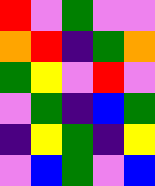[["red", "violet", "green", "violet", "violet"], ["orange", "red", "indigo", "green", "orange"], ["green", "yellow", "violet", "red", "violet"], ["violet", "green", "indigo", "blue", "green"], ["indigo", "yellow", "green", "indigo", "yellow"], ["violet", "blue", "green", "violet", "blue"]]